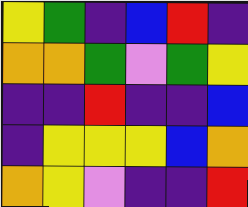[["yellow", "green", "indigo", "blue", "red", "indigo"], ["orange", "orange", "green", "violet", "green", "yellow"], ["indigo", "indigo", "red", "indigo", "indigo", "blue"], ["indigo", "yellow", "yellow", "yellow", "blue", "orange"], ["orange", "yellow", "violet", "indigo", "indigo", "red"]]